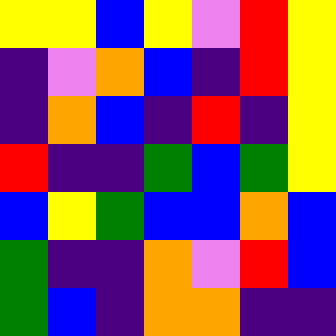[["yellow", "yellow", "blue", "yellow", "violet", "red", "yellow"], ["indigo", "violet", "orange", "blue", "indigo", "red", "yellow"], ["indigo", "orange", "blue", "indigo", "red", "indigo", "yellow"], ["red", "indigo", "indigo", "green", "blue", "green", "yellow"], ["blue", "yellow", "green", "blue", "blue", "orange", "blue"], ["green", "indigo", "indigo", "orange", "violet", "red", "blue"], ["green", "blue", "indigo", "orange", "orange", "indigo", "indigo"]]